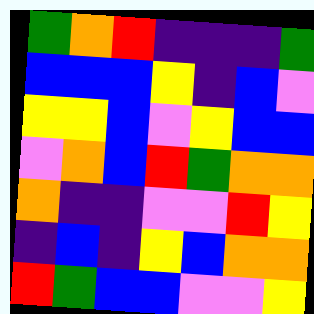[["green", "orange", "red", "indigo", "indigo", "indigo", "green"], ["blue", "blue", "blue", "yellow", "indigo", "blue", "violet"], ["yellow", "yellow", "blue", "violet", "yellow", "blue", "blue"], ["violet", "orange", "blue", "red", "green", "orange", "orange"], ["orange", "indigo", "indigo", "violet", "violet", "red", "yellow"], ["indigo", "blue", "indigo", "yellow", "blue", "orange", "orange"], ["red", "green", "blue", "blue", "violet", "violet", "yellow"]]